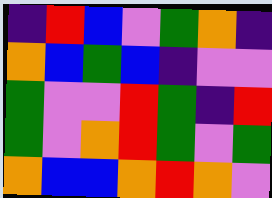[["indigo", "red", "blue", "violet", "green", "orange", "indigo"], ["orange", "blue", "green", "blue", "indigo", "violet", "violet"], ["green", "violet", "violet", "red", "green", "indigo", "red"], ["green", "violet", "orange", "red", "green", "violet", "green"], ["orange", "blue", "blue", "orange", "red", "orange", "violet"]]